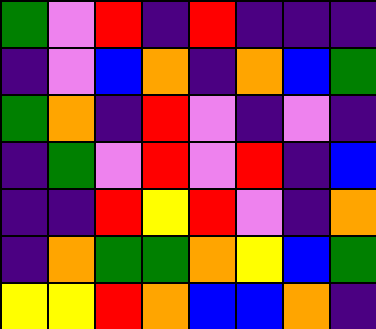[["green", "violet", "red", "indigo", "red", "indigo", "indigo", "indigo"], ["indigo", "violet", "blue", "orange", "indigo", "orange", "blue", "green"], ["green", "orange", "indigo", "red", "violet", "indigo", "violet", "indigo"], ["indigo", "green", "violet", "red", "violet", "red", "indigo", "blue"], ["indigo", "indigo", "red", "yellow", "red", "violet", "indigo", "orange"], ["indigo", "orange", "green", "green", "orange", "yellow", "blue", "green"], ["yellow", "yellow", "red", "orange", "blue", "blue", "orange", "indigo"]]